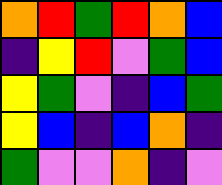[["orange", "red", "green", "red", "orange", "blue"], ["indigo", "yellow", "red", "violet", "green", "blue"], ["yellow", "green", "violet", "indigo", "blue", "green"], ["yellow", "blue", "indigo", "blue", "orange", "indigo"], ["green", "violet", "violet", "orange", "indigo", "violet"]]